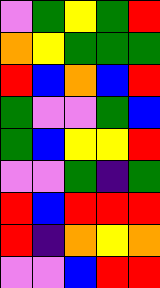[["violet", "green", "yellow", "green", "red"], ["orange", "yellow", "green", "green", "green"], ["red", "blue", "orange", "blue", "red"], ["green", "violet", "violet", "green", "blue"], ["green", "blue", "yellow", "yellow", "red"], ["violet", "violet", "green", "indigo", "green"], ["red", "blue", "red", "red", "red"], ["red", "indigo", "orange", "yellow", "orange"], ["violet", "violet", "blue", "red", "red"]]